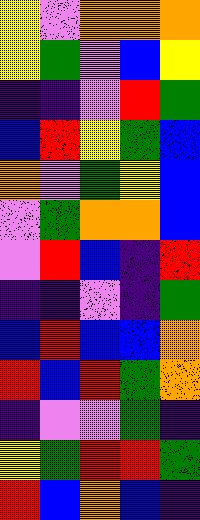[["yellow", "violet", "orange", "orange", "orange"], ["yellow", "green", "violet", "blue", "yellow"], ["indigo", "indigo", "violet", "red", "green"], ["blue", "red", "yellow", "green", "blue"], ["orange", "violet", "green", "yellow", "blue"], ["violet", "green", "orange", "orange", "blue"], ["violet", "red", "blue", "indigo", "red"], ["indigo", "indigo", "violet", "indigo", "green"], ["blue", "red", "blue", "blue", "orange"], ["red", "blue", "red", "green", "orange"], ["indigo", "violet", "violet", "green", "indigo"], ["yellow", "green", "red", "red", "green"], ["red", "blue", "orange", "blue", "indigo"]]